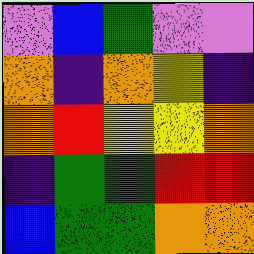[["violet", "blue", "green", "violet", "violet"], ["orange", "indigo", "orange", "yellow", "indigo"], ["orange", "red", "yellow", "yellow", "orange"], ["indigo", "green", "green", "red", "red"], ["blue", "green", "green", "orange", "orange"]]